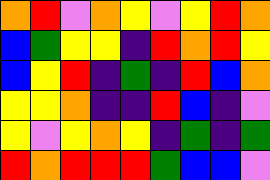[["orange", "red", "violet", "orange", "yellow", "violet", "yellow", "red", "orange"], ["blue", "green", "yellow", "yellow", "indigo", "red", "orange", "red", "yellow"], ["blue", "yellow", "red", "indigo", "green", "indigo", "red", "blue", "orange"], ["yellow", "yellow", "orange", "indigo", "indigo", "red", "blue", "indigo", "violet"], ["yellow", "violet", "yellow", "orange", "yellow", "indigo", "green", "indigo", "green"], ["red", "orange", "red", "red", "red", "green", "blue", "blue", "violet"]]